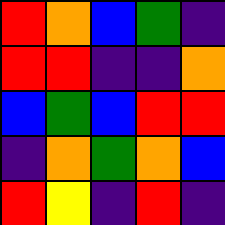[["red", "orange", "blue", "green", "indigo"], ["red", "red", "indigo", "indigo", "orange"], ["blue", "green", "blue", "red", "red"], ["indigo", "orange", "green", "orange", "blue"], ["red", "yellow", "indigo", "red", "indigo"]]